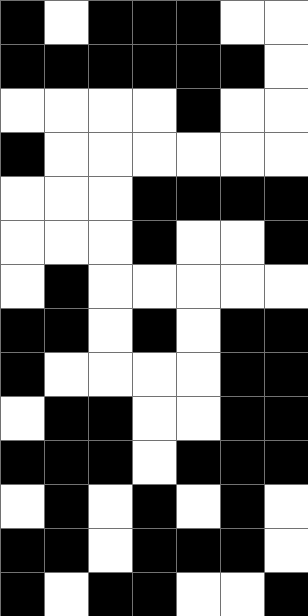[["black", "white", "black", "black", "black", "white", "white"], ["black", "black", "black", "black", "black", "black", "white"], ["white", "white", "white", "white", "black", "white", "white"], ["black", "white", "white", "white", "white", "white", "white"], ["white", "white", "white", "black", "black", "black", "black"], ["white", "white", "white", "black", "white", "white", "black"], ["white", "black", "white", "white", "white", "white", "white"], ["black", "black", "white", "black", "white", "black", "black"], ["black", "white", "white", "white", "white", "black", "black"], ["white", "black", "black", "white", "white", "black", "black"], ["black", "black", "black", "white", "black", "black", "black"], ["white", "black", "white", "black", "white", "black", "white"], ["black", "black", "white", "black", "black", "black", "white"], ["black", "white", "black", "black", "white", "white", "black"]]